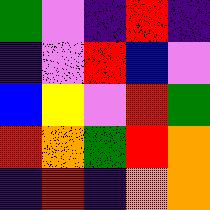[["green", "violet", "indigo", "red", "indigo"], ["indigo", "violet", "red", "blue", "violet"], ["blue", "yellow", "violet", "red", "green"], ["red", "orange", "green", "red", "orange"], ["indigo", "red", "indigo", "orange", "orange"]]